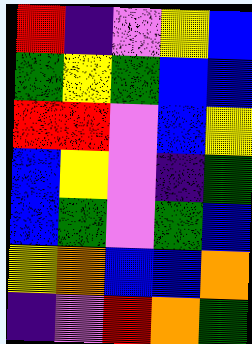[["red", "indigo", "violet", "yellow", "blue"], ["green", "yellow", "green", "blue", "blue"], ["red", "red", "violet", "blue", "yellow"], ["blue", "yellow", "violet", "indigo", "green"], ["blue", "green", "violet", "green", "blue"], ["yellow", "orange", "blue", "blue", "orange"], ["indigo", "violet", "red", "orange", "green"]]